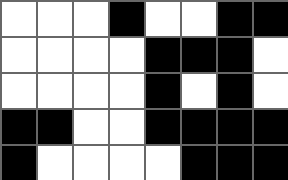[["white", "white", "white", "black", "white", "white", "black", "black"], ["white", "white", "white", "white", "black", "black", "black", "white"], ["white", "white", "white", "white", "black", "white", "black", "white"], ["black", "black", "white", "white", "black", "black", "black", "black"], ["black", "white", "white", "white", "white", "black", "black", "black"]]